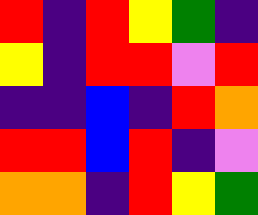[["red", "indigo", "red", "yellow", "green", "indigo"], ["yellow", "indigo", "red", "red", "violet", "red"], ["indigo", "indigo", "blue", "indigo", "red", "orange"], ["red", "red", "blue", "red", "indigo", "violet"], ["orange", "orange", "indigo", "red", "yellow", "green"]]